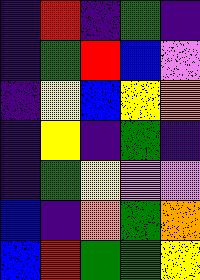[["indigo", "red", "indigo", "green", "indigo"], ["indigo", "green", "red", "blue", "violet"], ["indigo", "yellow", "blue", "yellow", "orange"], ["indigo", "yellow", "indigo", "green", "indigo"], ["indigo", "green", "yellow", "violet", "violet"], ["blue", "indigo", "orange", "green", "orange"], ["blue", "red", "green", "green", "yellow"]]